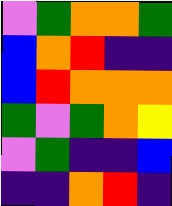[["violet", "green", "orange", "orange", "green"], ["blue", "orange", "red", "indigo", "indigo"], ["blue", "red", "orange", "orange", "orange"], ["green", "violet", "green", "orange", "yellow"], ["violet", "green", "indigo", "indigo", "blue"], ["indigo", "indigo", "orange", "red", "indigo"]]